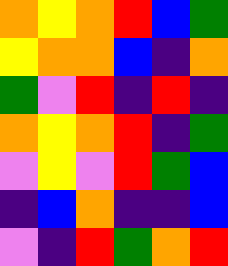[["orange", "yellow", "orange", "red", "blue", "green"], ["yellow", "orange", "orange", "blue", "indigo", "orange"], ["green", "violet", "red", "indigo", "red", "indigo"], ["orange", "yellow", "orange", "red", "indigo", "green"], ["violet", "yellow", "violet", "red", "green", "blue"], ["indigo", "blue", "orange", "indigo", "indigo", "blue"], ["violet", "indigo", "red", "green", "orange", "red"]]